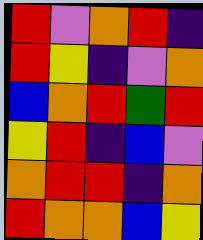[["red", "violet", "orange", "red", "indigo"], ["red", "yellow", "indigo", "violet", "orange"], ["blue", "orange", "red", "green", "red"], ["yellow", "red", "indigo", "blue", "violet"], ["orange", "red", "red", "indigo", "orange"], ["red", "orange", "orange", "blue", "yellow"]]